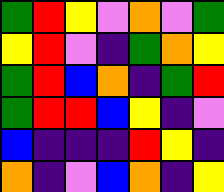[["green", "red", "yellow", "violet", "orange", "violet", "green"], ["yellow", "red", "violet", "indigo", "green", "orange", "yellow"], ["green", "red", "blue", "orange", "indigo", "green", "red"], ["green", "red", "red", "blue", "yellow", "indigo", "violet"], ["blue", "indigo", "indigo", "indigo", "red", "yellow", "indigo"], ["orange", "indigo", "violet", "blue", "orange", "indigo", "yellow"]]